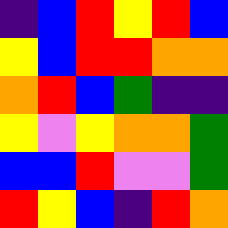[["indigo", "blue", "red", "yellow", "red", "blue"], ["yellow", "blue", "red", "red", "orange", "orange"], ["orange", "red", "blue", "green", "indigo", "indigo"], ["yellow", "violet", "yellow", "orange", "orange", "green"], ["blue", "blue", "red", "violet", "violet", "green"], ["red", "yellow", "blue", "indigo", "red", "orange"]]